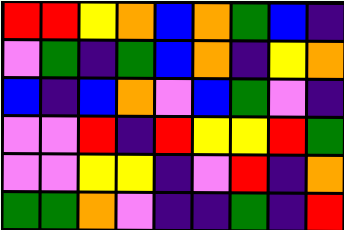[["red", "red", "yellow", "orange", "blue", "orange", "green", "blue", "indigo"], ["violet", "green", "indigo", "green", "blue", "orange", "indigo", "yellow", "orange"], ["blue", "indigo", "blue", "orange", "violet", "blue", "green", "violet", "indigo"], ["violet", "violet", "red", "indigo", "red", "yellow", "yellow", "red", "green"], ["violet", "violet", "yellow", "yellow", "indigo", "violet", "red", "indigo", "orange"], ["green", "green", "orange", "violet", "indigo", "indigo", "green", "indigo", "red"]]